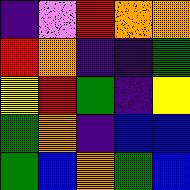[["indigo", "violet", "red", "orange", "orange"], ["red", "orange", "indigo", "indigo", "green"], ["yellow", "red", "green", "indigo", "yellow"], ["green", "orange", "indigo", "blue", "blue"], ["green", "blue", "orange", "green", "blue"]]